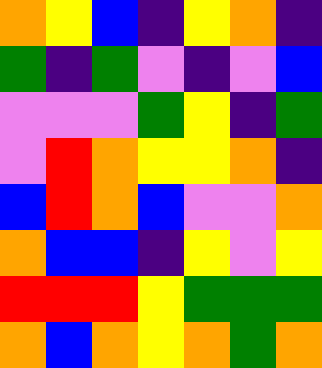[["orange", "yellow", "blue", "indigo", "yellow", "orange", "indigo"], ["green", "indigo", "green", "violet", "indigo", "violet", "blue"], ["violet", "violet", "violet", "green", "yellow", "indigo", "green"], ["violet", "red", "orange", "yellow", "yellow", "orange", "indigo"], ["blue", "red", "orange", "blue", "violet", "violet", "orange"], ["orange", "blue", "blue", "indigo", "yellow", "violet", "yellow"], ["red", "red", "red", "yellow", "green", "green", "green"], ["orange", "blue", "orange", "yellow", "orange", "green", "orange"]]